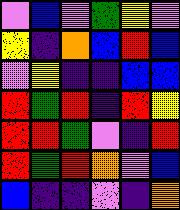[["violet", "blue", "violet", "green", "yellow", "violet"], ["yellow", "indigo", "orange", "blue", "red", "blue"], ["violet", "yellow", "indigo", "indigo", "blue", "blue"], ["red", "green", "red", "indigo", "red", "yellow"], ["red", "red", "green", "violet", "indigo", "red"], ["red", "green", "red", "orange", "violet", "blue"], ["blue", "indigo", "indigo", "violet", "indigo", "orange"]]